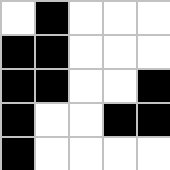[["white", "black", "white", "white", "white"], ["black", "black", "white", "white", "white"], ["black", "black", "white", "white", "black"], ["black", "white", "white", "black", "black"], ["black", "white", "white", "white", "white"]]